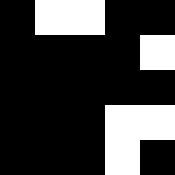[["black", "white", "white", "black", "black"], ["black", "black", "black", "black", "white"], ["black", "black", "black", "black", "black"], ["black", "black", "black", "white", "white"], ["black", "black", "black", "white", "black"]]